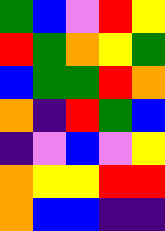[["green", "blue", "violet", "red", "yellow"], ["red", "green", "orange", "yellow", "green"], ["blue", "green", "green", "red", "orange"], ["orange", "indigo", "red", "green", "blue"], ["indigo", "violet", "blue", "violet", "yellow"], ["orange", "yellow", "yellow", "red", "red"], ["orange", "blue", "blue", "indigo", "indigo"]]